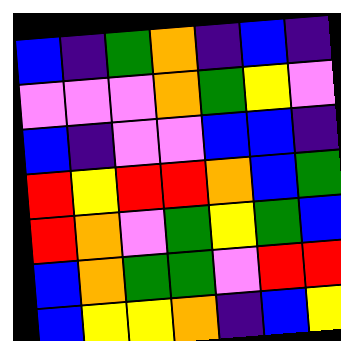[["blue", "indigo", "green", "orange", "indigo", "blue", "indigo"], ["violet", "violet", "violet", "orange", "green", "yellow", "violet"], ["blue", "indigo", "violet", "violet", "blue", "blue", "indigo"], ["red", "yellow", "red", "red", "orange", "blue", "green"], ["red", "orange", "violet", "green", "yellow", "green", "blue"], ["blue", "orange", "green", "green", "violet", "red", "red"], ["blue", "yellow", "yellow", "orange", "indigo", "blue", "yellow"]]